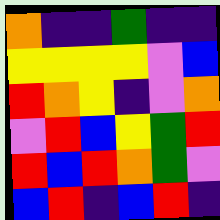[["orange", "indigo", "indigo", "green", "indigo", "indigo"], ["yellow", "yellow", "yellow", "yellow", "violet", "blue"], ["red", "orange", "yellow", "indigo", "violet", "orange"], ["violet", "red", "blue", "yellow", "green", "red"], ["red", "blue", "red", "orange", "green", "violet"], ["blue", "red", "indigo", "blue", "red", "indigo"]]